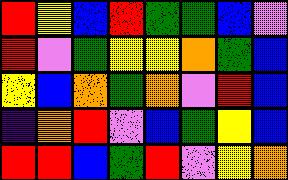[["red", "yellow", "blue", "red", "green", "green", "blue", "violet"], ["red", "violet", "green", "yellow", "yellow", "orange", "green", "blue"], ["yellow", "blue", "orange", "green", "orange", "violet", "red", "blue"], ["indigo", "orange", "red", "violet", "blue", "green", "yellow", "blue"], ["red", "red", "blue", "green", "red", "violet", "yellow", "orange"]]